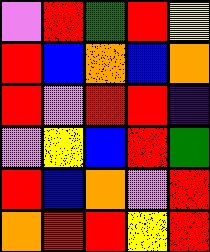[["violet", "red", "green", "red", "yellow"], ["red", "blue", "orange", "blue", "orange"], ["red", "violet", "red", "red", "indigo"], ["violet", "yellow", "blue", "red", "green"], ["red", "blue", "orange", "violet", "red"], ["orange", "red", "red", "yellow", "red"]]